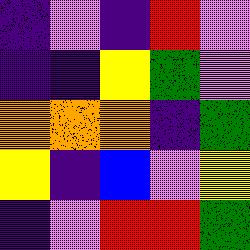[["indigo", "violet", "indigo", "red", "violet"], ["indigo", "indigo", "yellow", "green", "violet"], ["orange", "orange", "orange", "indigo", "green"], ["yellow", "indigo", "blue", "violet", "yellow"], ["indigo", "violet", "red", "red", "green"]]